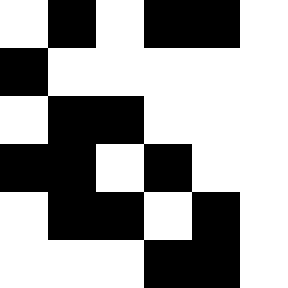[["white", "black", "white", "black", "black", "white"], ["black", "white", "white", "white", "white", "white"], ["white", "black", "black", "white", "white", "white"], ["black", "black", "white", "black", "white", "white"], ["white", "black", "black", "white", "black", "white"], ["white", "white", "white", "black", "black", "white"]]